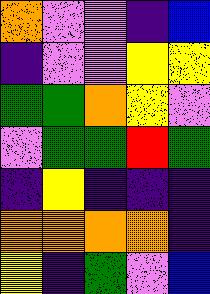[["orange", "violet", "violet", "indigo", "blue"], ["indigo", "violet", "violet", "yellow", "yellow"], ["green", "green", "orange", "yellow", "violet"], ["violet", "green", "green", "red", "green"], ["indigo", "yellow", "indigo", "indigo", "indigo"], ["orange", "orange", "orange", "orange", "indigo"], ["yellow", "indigo", "green", "violet", "blue"]]